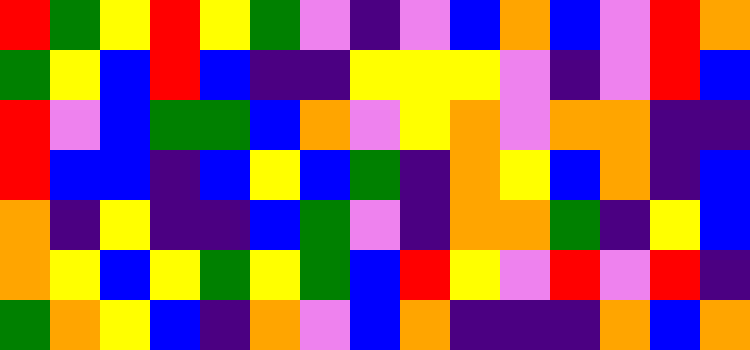[["red", "green", "yellow", "red", "yellow", "green", "violet", "indigo", "violet", "blue", "orange", "blue", "violet", "red", "orange"], ["green", "yellow", "blue", "red", "blue", "indigo", "indigo", "yellow", "yellow", "yellow", "violet", "indigo", "violet", "red", "blue"], ["red", "violet", "blue", "green", "green", "blue", "orange", "violet", "yellow", "orange", "violet", "orange", "orange", "indigo", "indigo"], ["red", "blue", "blue", "indigo", "blue", "yellow", "blue", "green", "indigo", "orange", "yellow", "blue", "orange", "indigo", "blue"], ["orange", "indigo", "yellow", "indigo", "indigo", "blue", "green", "violet", "indigo", "orange", "orange", "green", "indigo", "yellow", "blue"], ["orange", "yellow", "blue", "yellow", "green", "yellow", "green", "blue", "red", "yellow", "violet", "red", "violet", "red", "indigo"], ["green", "orange", "yellow", "blue", "indigo", "orange", "violet", "blue", "orange", "indigo", "indigo", "indigo", "orange", "blue", "orange"]]